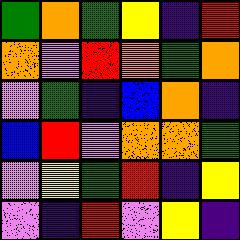[["green", "orange", "green", "yellow", "indigo", "red"], ["orange", "violet", "red", "orange", "green", "orange"], ["violet", "green", "indigo", "blue", "orange", "indigo"], ["blue", "red", "violet", "orange", "orange", "green"], ["violet", "yellow", "green", "red", "indigo", "yellow"], ["violet", "indigo", "red", "violet", "yellow", "indigo"]]